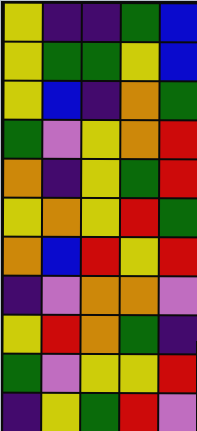[["yellow", "indigo", "indigo", "green", "blue"], ["yellow", "green", "green", "yellow", "blue"], ["yellow", "blue", "indigo", "orange", "green"], ["green", "violet", "yellow", "orange", "red"], ["orange", "indigo", "yellow", "green", "red"], ["yellow", "orange", "yellow", "red", "green"], ["orange", "blue", "red", "yellow", "red"], ["indigo", "violet", "orange", "orange", "violet"], ["yellow", "red", "orange", "green", "indigo"], ["green", "violet", "yellow", "yellow", "red"], ["indigo", "yellow", "green", "red", "violet"]]